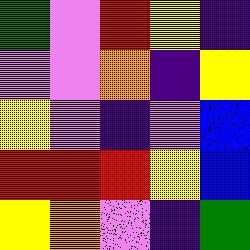[["green", "violet", "red", "yellow", "indigo"], ["violet", "violet", "orange", "indigo", "yellow"], ["yellow", "violet", "indigo", "violet", "blue"], ["red", "red", "red", "yellow", "blue"], ["yellow", "orange", "violet", "indigo", "green"]]